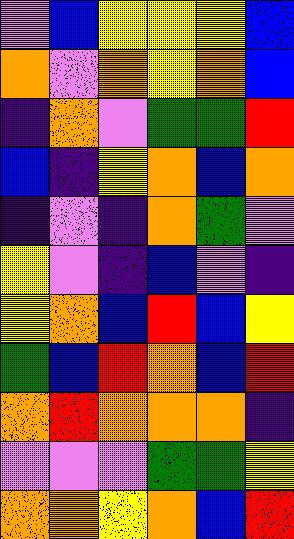[["violet", "blue", "yellow", "yellow", "yellow", "blue"], ["orange", "violet", "orange", "yellow", "orange", "blue"], ["indigo", "orange", "violet", "green", "green", "red"], ["blue", "indigo", "yellow", "orange", "blue", "orange"], ["indigo", "violet", "indigo", "orange", "green", "violet"], ["yellow", "violet", "indigo", "blue", "violet", "indigo"], ["yellow", "orange", "blue", "red", "blue", "yellow"], ["green", "blue", "red", "orange", "blue", "red"], ["orange", "red", "orange", "orange", "orange", "indigo"], ["violet", "violet", "violet", "green", "green", "yellow"], ["orange", "orange", "yellow", "orange", "blue", "red"]]